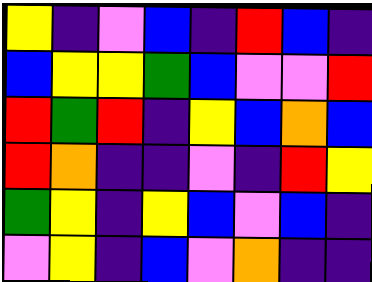[["yellow", "indigo", "violet", "blue", "indigo", "red", "blue", "indigo"], ["blue", "yellow", "yellow", "green", "blue", "violet", "violet", "red"], ["red", "green", "red", "indigo", "yellow", "blue", "orange", "blue"], ["red", "orange", "indigo", "indigo", "violet", "indigo", "red", "yellow"], ["green", "yellow", "indigo", "yellow", "blue", "violet", "blue", "indigo"], ["violet", "yellow", "indigo", "blue", "violet", "orange", "indigo", "indigo"]]